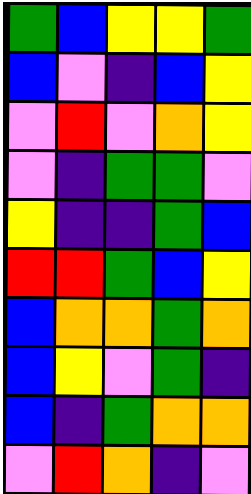[["green", "blue", "yellow", "yellow", "green"], ["blue", "violet", "indigo", "blue", "yellow"], ["violet", "red", "violet", "orange", "yellow"], ["violet", "indigo", "green", "green", "violet"], ["yellow", "indigo", "indigo", "green", "blue"], ["red", "red", "green", "blue", "yellow"], ["blue", "orange", "orange", "green", "orange"], ["blue", "yellow", "violet", "green", "indigo"], ["blue", "indigo", "green", "orange", "orange"], ["violet", "red", "orange", "indigo", "violet"]]